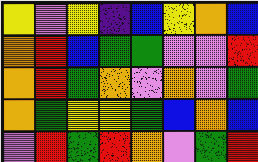[["yellow", "violet", "yellow", "indigo", "blue", "yellow", "orange", "blue"], ["orange", "red", "blue", "green", "green", "violet", "violet", "red"], ["orange", "red", "green", "orange", "violet", "orange", "violet", "green"], ["orange", "green", "yellow", "yellow", "green", "blue", "orange", "blue"], ["violet", "red", "green", "red", "orange", "violet", "green", "red"]]